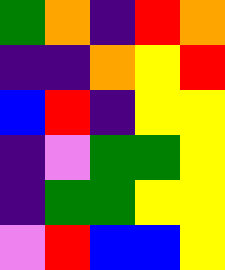[["green", "orange", "indigo", "red", "orange"], ["indigo", "indigo", "orange", "yellow", "red"], ["blue", "red", "indigo", "yellow", "yellow"], ["indigo", "violet", "green", "green", "yellow"], ["indigo", "green", "green", "yellow", "yellow"], ["violet", "red", "blue", "blue", "yellow"]]